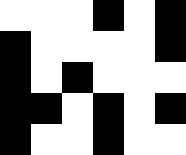[["white", "white", "white", "black", "white", "black"], ["black", "white", "white", "white", "white", "black"], ["black", "white", "black", "white", "white", "white"], ["black", "black", "white", "black", "white", "black"], ["black", "white", "white", "black", "white", "white"]]